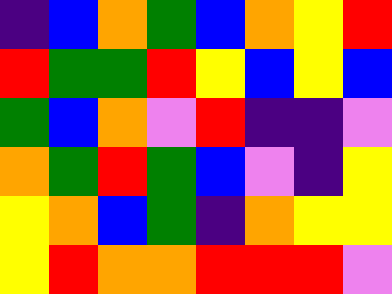[["indigo", "blue", "orange", "green", "blue", "orange", "yellow", "red"], ["red", "green", "green", "red", "yellow", "blue", "yellow", "blue"], ["green", "blue", "orange", "violet", "red", "indigo", "indigo", "violet"], ["orange", "green", "red", "green", "blue", "violet", "indigo", "yellow"], ["yellow", "orange", "blue", "green", "indigo", "orange", "yellow", "yellow"], ["yellow", "red", "orange", "orange", "red", "red", "red", "violet"]]